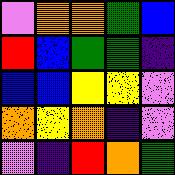[["violet", "orange", "orange", "green", "blue"], ["red", "blue", "green", "green", "indigo"], ["blue", "blue", "yellow", "yellow", "violet"], ["orange", "yellow", "orange", "indigo", "violet"], ["violet", "indigo", "red", "orange", "green"]]